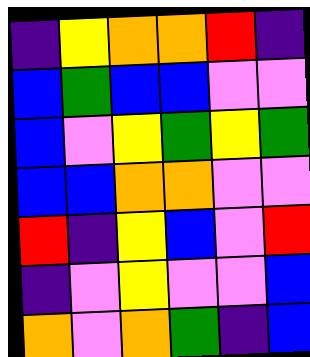[["indigo", "yellow", "orange", "orange", "red", "indigo"], ["blue", "green", "blue", "blue", "violet", "violet"], ["blue", "violet", "yellow", "green", "yellow", "green"], ["blue", "blue", "orange", "orange", "violet", "violet"], ["red", "indigo", "yellow", "blue", "violet", "red"], ["indigo", "violet", "yellow", "violet", "violet", "blue"], ["orange", "violet", "orange", "green", "indigo", "blue"]]